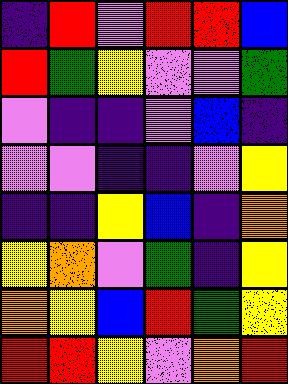[["indigo", "red", "violet", "red", "red", "blue"], ["red", "green", "yellow", "violet", "violet", "green"], ["violet", "indigo", "indigo", "violet", "blue", "indigo"], ["violet", "violet", "indigo", "indigo", "violet", "yellow"], ["indigo", "indigo", "yellow", "blue", "indigo", "orange"], ["yellow", "orange", "violet", "green", "indigo", "yellow"], ["orange", "yellow", "blue", "red", "green", "yellow"], ["red", "red", "yellow", "violet", "orange", "red"]]